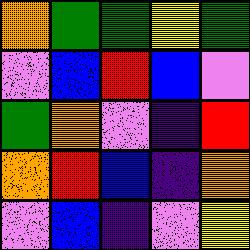[["orange", "green", "green", "yellow", "green"], ["violet", "blue", "red", "blue", "violet"], ["green", "orange", "violet", "indigo", "red"], ["orange", "red", "blue", "indigo", "orange"], ["violet", "blue", "indigo", "violet", "yellow"]]